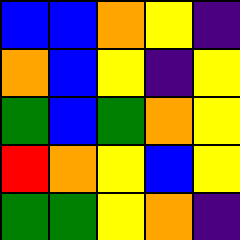[["blue", "blue", "orange", "yellow", "indigo"], ["orange", "blue", "yellow", "indigo", "yellow"], ["green", "blue", "green", "orange", "yellow"], ["red", "orange", "yellow", "blue", "yellow"], ["green", "green", "yellow", "orange", "indigo"]]